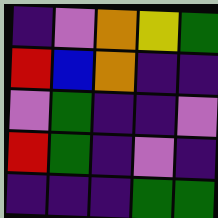[["indigo", "violet", "orange", "yellow", "green"], ["red", "blue", "orange", "indigo", "indigo"], ["violet", "green", "indigo", "indigo", "violet"], ["red", "green", "indigo", "violet", "indigo"], ["indigo", "indigo", "indigo", "green", "green"]]